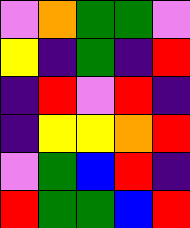[["violet", "orange", "green", "green", "violet"], ["yellow", "indigo", "green", "indigo", "red"], ["indigo", "red", "violet", "red", "indigo"], ["indigo", "yellow", "yellow", "orange", "red"], ["violet", "green", "blue", "red", "indigo"], ["red", "green", "green", "blue", "red"]]